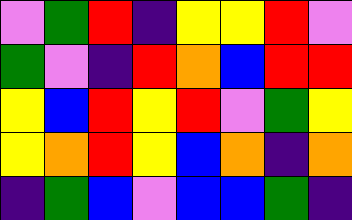[["violet", "green", "red", "indigo", "yellow", "yellow", "red", "violet"], ["green", "violet", "indigo", "red", "orange", "blue", "red", "red"], ["yellow", "blue", "red", "yellow", "red", "violet", "green", "yellow"], ["yellow", "orange", "red", "yellow", "blue", "orange", "indigo", "orange"], ["indigo", "green", "blue", "violet", "blue", "blue", "green", "indigo"]]